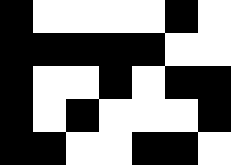[["black", "white", "white", "white", "white", "black", "white"], ["black", "black", "black", "black", "black", "white", "white"], ["black", "white", "white", "black", "white", "black", "black"], ["black", "white", "black", "white", "white", "white", "black"], ["black", "black", "white", "white", "black", "black", "white"]]